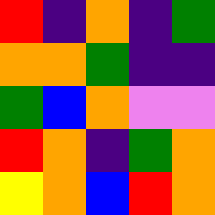[["red", "indigo", "orange", "indigo", "green"], ["orange", "orange", "green", "indigo", "indigo"], ["green", "blue", "orange", "violet", "violet"], ["red", "orange", "indigo", "green", "orange"], ["yellow", "orange", "blue", "red", "orange"]]